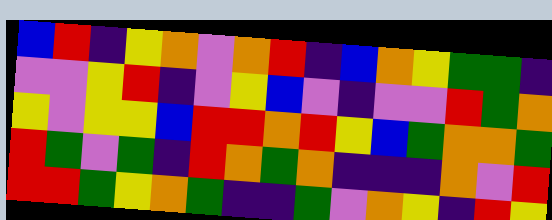[["blue", "red", "indigo", "yellow", "orange", "violet", "orange", "red", "indigo", "blue", "orange", "yellow", "green", "green", "indigo"], ["violet", "violet", "yellow", "red", "indigo", "violet", "yellow", "blue", "violet", "indigo", "violet", "violet", "red", "green", "orange"], ["yellow", "violet", "yellow", "yellow", "blue", "red", "red", "orange", "red", "yellow", "blue", "green", "orange", "orange", "green"], ["red", "green", "violet", "green", "indigo", "red", "orange", "green", "orange", "indigo", "indigo", "indigo", "orange", "violet", "red"], ["red", "red", "green", "yellow", "orange", "green", "indigo", "indigo", "green", "violet", "orange", "yellow", "indigo", "red", "yellow"]]